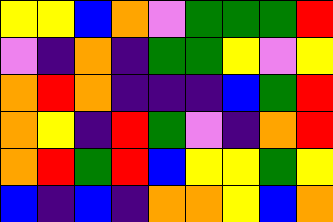[["yellow", "yellow", "blue", "orange", "violet", "green", "green", "green", "red"], ["violet", "indigo", "orange", "indigo", "green", "green", "yellow", "violet", "yellow"], ["orange", "red", "orange", "indigo", "indigo", "indigo", "blue", "green", "red"], ["orange", "yellow", "indigo", "red", "green", "violet", "indigo", "orange", "red"], ["orange", "red", "green", "red", "blue", "yellow", "yellow", "green", "yellow"], ["blue", "indigo", "blue", "indigo", "orange", "orange", "yellow", "blue", "orange"]]